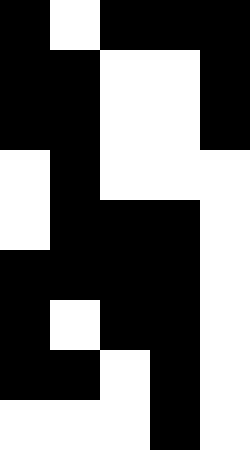[["black", "white", "black", "black", "black"], ["black", "black", "white", "white", "black"], ["black", "black", "white", "white", "black"], ["white", "black", "white", "white", "white"], ["white", "black", "black", "black", "white"], ["black", "black", "black", "black", "white"], ["black", "white", "black", "black", "white"], ["black", "black", "white", "black", "white"], ["white", "white", "white", "black", "white"]]